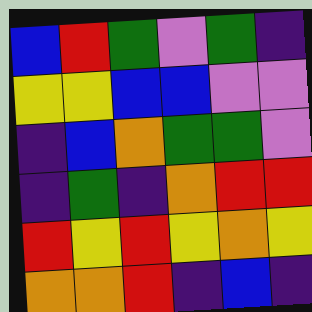[["blue", "red", "green", "violet", "green", "indigo"], ["yellow", "yellow", "blue", "blue", "violet", "violet"], ["indigo", "blue", "orange", "green", "green", "violet"], ["indigo", "green", "indigo", "orange", "red", "red"], ["red", "yellow", "red", "yellow", "orange", "yellow"], ["orange", "orange", "red", "indigo", "blue", "indigo"]]